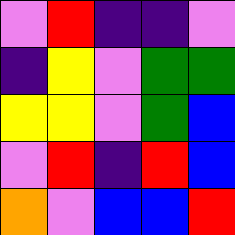[["violet", "red", "indigo", "indigo", "violet"], ["indigo", "yellow", "violet", "green", "green"], ["yellow", "yellow", "violet", "green", "blue"], ["violet", "red", "indigo", "red", "blue"], ["orange", "violet", "blue", "blue", "red"]]